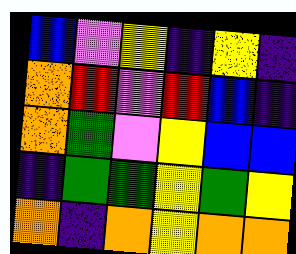[["blue", "violet", "yellow", "indigo", "yellow", "indigo"], ["orange", "red", "violet", "red", "blue", "indigo"], ["orange", "green", "violet", "yellow", "blue", "blue"], ["indigo", "green", "green", "yellow", "green", "yellow"], ["orange", "indigo", "orange", "yellow", "orange", "orange"]]